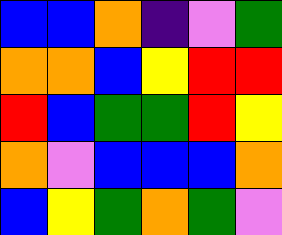[["blue", "blue", "orange", "indigo", "violet", "green"], ["orange", "orange", "blue", "yellow", "red", "red"], ["red", "blue", "green", "green", "red", "yellow"], ["orange", "violet", "blue", "blue", "blue", "orange"], ["blue", "yellow", "green", "orange", "green", "violet"]]